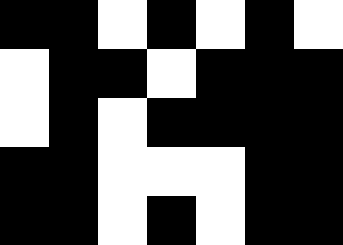[["black", "black", "white", "black", "white", "black", "white"], ["white", "black", "black", "white", "black", "black", "black"], ["white", "black", "white", "black", "black", "black", "black"], ["black", "black", "white", "white", "white", "black", "black"], ["black", "black", "white", "black", "white", "black", "black"]]